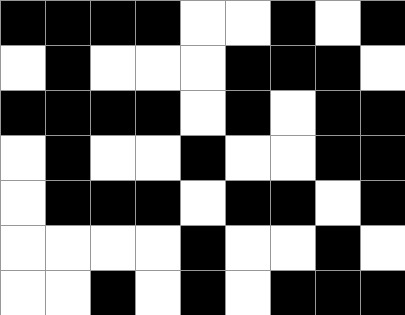[["black", "black", "black", "black", "white", "white", "black", "white", "black"], ["white", "black", "white", "white", "white", "black", "black", "black", "white"], ["black", "black", "black", "black", "white", "black", "white", "black", "black"], ["white", "black", "white", "white", "black", "white", "white", "black", "black"], ["white", "black", "black", "black", "white", "black", "black", "white", "black"], ["white", "white", "white", "white", "black", "white", "white", "black", "white"], ["white", "white", "black", "white", "black", "white", "black", "black", "black"]]